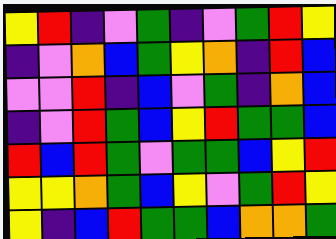[["yellow", "red", "indigo", "violet", "green", "indigo", "violet", "green", "red", "yellow"], ["indigo", "violet", "orange", "blue", "green", "yellow", "orange", "indigo", "red", "blue"], ["violet", "violet", "red", "indigo", "blue", "violet", "green", "indigo", "orange", "blue"], ["indigo", "violet", "red", "green", "blue", "yellow", "red", "green", "green", "blue"], ["red", "blue", "red", "green", "violet", "green", "green", "blue", "yellow", "red"], ["yellow", "yellow", "orange", "green", "blue", "yellow", "violet", "green", "red", "yellow"], ["yellow", "indigo", "blue", "red", "green", "green", "blue", "orange", "orange", "green"]]